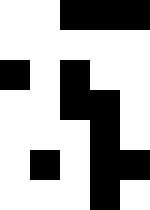[["white", "white", "black", "black", "black"], ["white", "white", "white", "white", "white"], ["black", "white", "black", "white", "white"], ["white", "white", "black", "black", "white"], ["white", "white", "white", "black", "white"], ["white", "black", "white", "black", "black"], ["white", "white", "white", "black", "white"]]